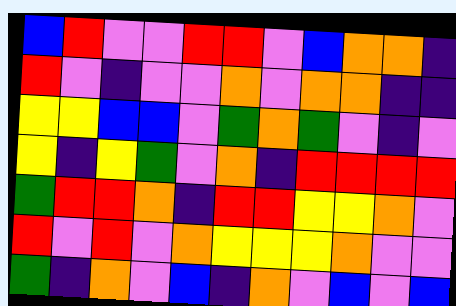[["blue", "red", "violet", "violet", "red", "red", "violet", "blue", "orange", "orange", "indigo"], ["red", "violet", "indigo", "violet", "violet", "orange", "violet", "orange", "orange", "indigo", "indigo"], ["yellow", "yellow", "blue", "blue", "violet", "green", "orange", "green", "violet", "indigo", "violet"], ["yellow", "indigo", "yellow", "green", "violet", "orange", "indigo", "red", "red", "red", "red"], ["green", "red", "red", "orange", "indigo", "red", "red", "yellow", "yellow", "orange", "violet"], ["red", "violet", "red", "violet", "orange", "yellow", "yellow", "yellow", "orange", "violet", "violet"], ["green", "indigo", "orange", "violet", "blue", "indigo", "orange", "violet", "blue", "violet", "blue"]]